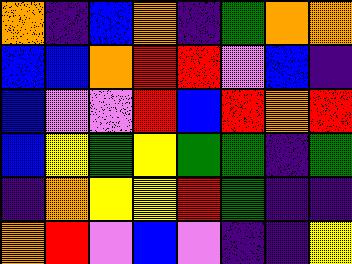[["orange", "indigo", "blue", "orange", "indigo", "green", "orange", "orange"], ["blue", "blue", "orange", "red", "red", "violet", "blue", "indigo"], ["blue", "violet", "violet", "red", "blue", "red", "orange", "red"], ["blue", "yellow", "green", "yellow", "green", "green", "indigo", "green"], ["indigo", "orange", "yellow", "yellow", "red", "green", "indigo", "indigo"], ["orange", "red", "violet", "blue", "violet", "indigo", "indigo", "yellow"]]